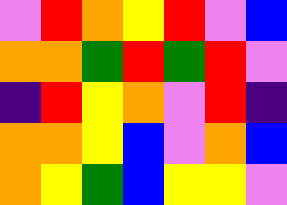[["violet", "red", "orange", "yellow", "red", "violet", "blue"], ["orange", "orange", "green", "red", "green", "red", "violet"], ["indigo", "red", "yellow", "orange", "violet", "red", "indigo"], ["orange", "orange", "yellow", "blue", "violet", "orange", "blue"], ["orange", "yellow", "green", "blue", "yellow", "yellow", "violet"]]